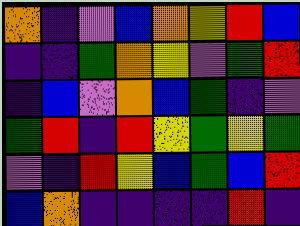[["orange", "indigo", "violet", "blue", "orange", "yellow", "red", "blue"], ["indigo", "indigo", "green", "orange", "yellow", "violet", "green", "red"], ["indigo", "blue", "violet", "orange", "blue", "green", "indigo", "violet"], ["green", "red", "indigo", "red", "yellow", "green", "yellow", "green"], ["violet", "indigo", "red", "yellow", "blue", "green", "blue", "red"], ["blue", "orange", "indigo", "indigo", "indigo", "indigo", "red", "indigo"]]